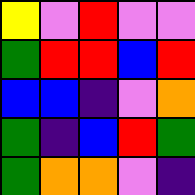[["yellow", "violet", "red", "violet", "violet"], ["green", "red", "red", "blue", "red"], ["blue", "blue", "indigo", "violet", "orange"], ["green", "indigo", "blue", "red", "green"], ["green", "orange", "orange", "violet", "indigo"]]